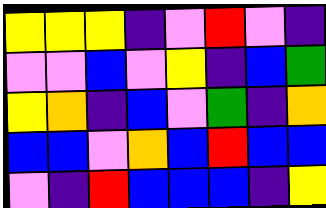[["yellow", "yellow", "yellow", "indigo", "violet", "red", "violet", "indigo"], ["violet", "violet", "blue", "violet", "yellow", "indigo", "blue", "green"], ["yellow", "orange", "indigo", "blue", "violet", "green", "indigo", "orange"], ["blue", "blue", "violet", "orange", "blue", "red", "blue", "blue"], ["violet", "indigo", "red", "blue", "blue", "blue", "indigo", "yellow"]]